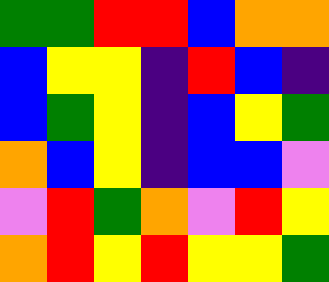[["green", "green", "red", "red", "blue", "orange", "orange"], ["blue", "yellow", "yellow", "indigo", "red", "blue", "indigo"], ["blue", "green", "yellow", "indigo", "blue", "yellow", "green"], ["orange", "blue", "yellow", "indigo", "blue", "blue", "violet"], ["violet", "red", "green", "orange", "violet", "red", "yellow"], ["orange", "red", "yellow", "red", "yellow", "yellow", "green"]]